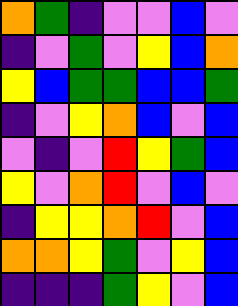[["orange", "green", "indigo", "violet", "violet", "blue", "violet"], ["indigo", "violet", "green", "violet", "yellow", "blue", "orange"], ["yellow", "blue", "green", "green", "blue", "blue", "green"], ["indigo", "violet", "yellow", "orange", "blue", "violet", "blue"], ["violet", "indigo", "violet", "red", "yellow", "green", "blue"], ["yellow", "violet", "orange", "red", "violet", "blue", "violet"], ["indigo", "yellow", "yellow", "orange", "red", "violet", "blue"], ["orange", "orange", "yellow", "green", "violet", "yellow", "blue"], ["indigo", "indigo", "indigo", "green", "yellow", "violet", "blue"]]